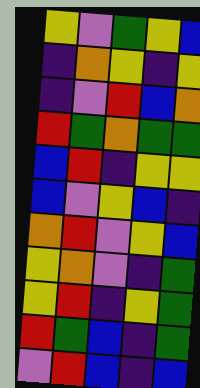[["yellow", "violet", "green", "yellow", "blue"], ["indigo", "orange", "yellow", "indigo", "yellow"], ["indigo", "violet", "red", "blue", "orange"], ["red", "green", "orange", "green", "green"], ["blue", "red", "indigo", "yellow", "yellow"], ["blue", "violet", "yellow", "blue", "indigo"], ["orange", "red", "violet", "yellow", "blue"], ["yellow", "orange", "violet", "indigo", "green"], ["yellow", "red", "indigo", "yellow", "green"], ["red", "green", "blue", "indigo", "green"], ["violet", "red", "blue", "indigo", "blue"]]